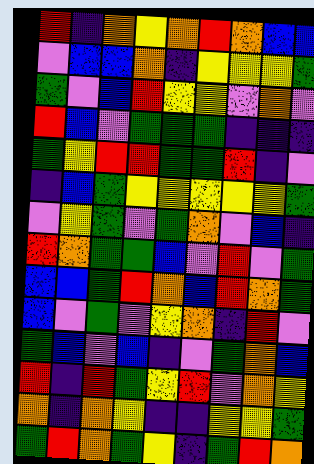[["red", "indigo", "orange", "yellow", "orange", "red", "orange", "blue", "blue"], ["violet", "blue", "blue", "orange", "indigo", "yellow", "yellow", "yellow", "green"], ["green", "violet", "blue", "red", "yellow", "yellow", "violet", "orange", "violet"], ["red", "blue", "violet", "green", "green", "green", "indigo", "indigo", "indigo"], ["green", "yellow", "red", "red", "green", "green", "red", "indigo", "violet"], ["indigo", "blue", "green", "yellow", "yellow", "yellow", "yellow", "yellow", "green"], ["violet", "yellow", "green", "violet", "green", "orange", "violet", "blue", "indigo"], ["red", "orange", "green", "green", "blue", "violet", "red", "violet", "green"], ["blue", "blue", "green", "red", "orange", "blue", "red", "orange", "green"], ["blue", "violet", "green", "violet", "yellow", "orange", "indigo", "red", "violet"], ["green", "blue", "violet", "blue", "indigo", "violet", "green", "orange", "blue"], ["red", "indigo", "red", "green", "yellow", "red", "violet", "orange", "yellow"], ["orange", "indigo", "orange", "yellow", "indigo", "indigo", "yellow", "yellow", "green"], ["green", "red", "orange", "green", "yellow", "indigo", "green", "red", "orange"]]